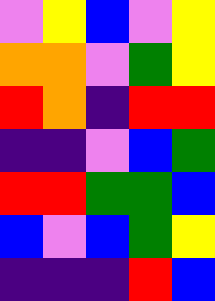[["violet", "yellow", "blue", "violet", "yellow"], ["orange", "orange", "violet", "green", "yellow"], ["red", "orange", "indigo", "red", "red"], ["indigo", "indigo", "violet", "blue", "green"], ["red", "red", "green", "green", "blue"], ["blue", "violet", "blue", "green", "yellow"], ["indigo", "indigo", "indigo", "red", "blue"]]